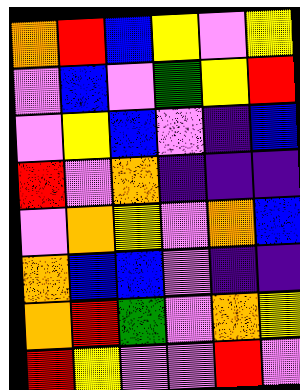[["orange", "red", "blue", "yellow", "violet", "yellow"], ["violet", "blue", "violet", "green", "yellow", "red"], ["violet", "yellow", "blue", "violet", "indigo", "blue"], ["red", "violet", "orange", "indigo", "indigo", "indigo"], ["violet", "orange", "yellow", "violet", "orange", "blue"], ["orange", "blue", "blue", "violet", "indigo", "indigo"], ["orange", "red", "green", "violet", "orange", "yellow"], ["red", "yellow", "violet", "violet", "red", "violet"]]